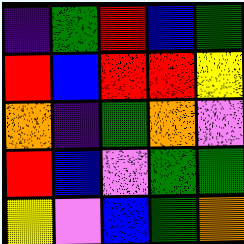[["indigo", "green", "red", "blue", "green"], ["red", "blue", "red", "red", "yellow"], ["orange", "indigo", "green", "orange", "violet"], ["red", "blue", "violet", "green", "green"], ["yellow", "violet", "blue", "green", "orange"]]